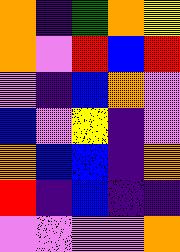[["orange", "indigo", "green", "orange", "yellow"], ["orange", "violet", "red", "blue", "red"], ["violet", "indigo", "blue", "orange", "violet"], ["blue", "violet", "yellow", "indigo", "violet"], ["orange", "blue", "blue", "indigo", "orange"], ["red", "indigo", "blue", "indigo", "indigo"], ["violet", "violet", "violet", "violet", "orange"]]